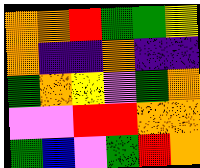[["orange", "orange", "red", "green", "green", "yellow"], ["orange", "indigo", "indigo", "orange", "indigo", "indigo"], ["green", "orange", "yellow", "violet", "green", "orange"], ["violet", "violet", "red", "red", "orange", "orange"], ["green", "blue", "violet", "green", "red", "orange"]]